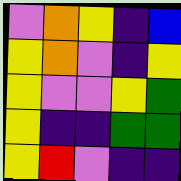[["violet", "orange", "yellow", "indigo", "blue"], ["yellow", "orange", "violet", "indigo", "yellow"], ["yellow", "violet", "violet", "yellow", "green"], ["yellow", "indigo", "indigo", "green", "green"], ["yellow", "red", "violet", "indigo", "indigo"]]